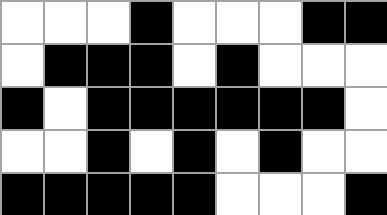[["white", "white", "white", "black", "white", "white", "white", "black", "black"], ["white", "black", "black", "black", "white", "black", "white", "white", "white"], ["black", "white", "black", "black", "black", "black", "black", "black", "white"], ["white", "white", "black", "white", "black", "white", "black", "white", "white"], ["black", "black", "black", "black", "black", "white", "white", "white", "black"]]